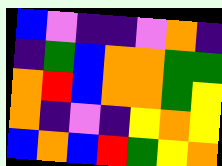[["blue", "violet", "indigo", "indigo", "violet", "orange", "indigo"], ["indigo", "green", "blue", "orange", "orange", "green", "green"], ["orange", "red", "blue", "orange", "orange", "green", "yellow"], ["orange", "indigo", "violet", "indigo", "yellow", "orange", "yellow"], ["blue", "orange", "blue", "red", "green", "yellow", "orange"]]